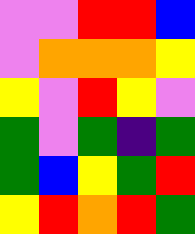[["violet", "violet", "red", "red", "blue"], ["violet", "orange", "orange", "orange", "yellow"], ["yellow", "violet", "red", "yellow", "violet"], ["green", "violet", "green", "indigo", "green"], ["green", "blue", "yellow", "green", "red"], ["yellow", "red", "orange", "red", "green"]]